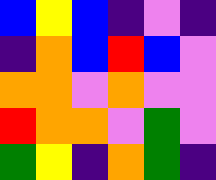[["blue", "yellow", "blue", "indigo", "violet", "indigo"], ["indigo", "orange", "blue", "red", "blue", "violet"], ["orange", "orange", "violet", "orange", "violet", "violet"], ["red", "orange", "orange", "violet", "green", "violet"], ["green", "yellow", "indigo", "orange", "green", "indigo"]]